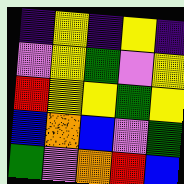[["indigo", "yellow", "indigo", "yellow", "indigo"], ["violet", "yellow", "green", "violet", "yellow"], ["red", "yellow", "yellow", "green", "yellow"], ["blue", "orange", "blue", "violet", "green"], ["green", "violet", "orange", "red", "blue"]]